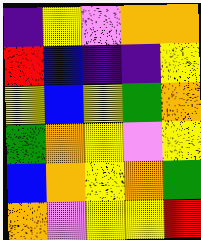[["indigo", "yellow", "violet", "orange", "orange"], ["red", "blue", "indigo", "indigo", "yellow"], ["yellow", "blue", "yellow", "green", "orange"], ["green", "orange", "yellow", "violet", "yellow"], ["blue", "orange", "yellow", "orange", "green"], ["orange", "violet", "yellow", "yellow", "red"]]